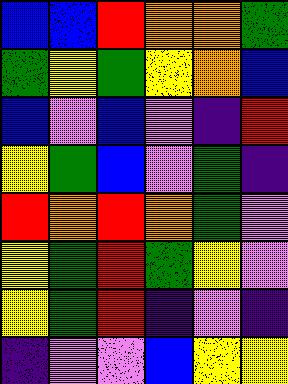[["blue", "blue", "red", "orange", "orange", "green"], ["green", "yellow", "green", "yellow", "orange", "blue"], ["blue", "violet", "blue", "violet", "indigo", "red"], ["yellow", "green", "blue", "violet", "green", "indigo"], ["red", "orange", "red", "orange", "green", "violet"], ["yellow", "green", "red", "green", "yellow", "violet"], ["yellow", "green", "red", "indigo", "violet", "indigo"], ["indigo", "violet", "violet", "blue", "yellow", "yellow"]]